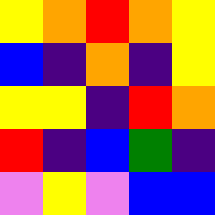[["yellow", "orange", "red", "orange", "yellow"], ["blue", "indigo", "orange", "indigo", "yellow"], ["yellow", "yellow", "indigo", "red", "orange"], ["red", "indigo", "blue", "green", "indigo"], ["violet", "yellow", "violet", "blue", "blue"]]